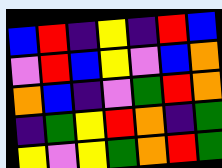[["blue", "red", "indigo", "yellow", "indigo", "red", "blue"], ["violet", "red", "blue", "yellow", "violet", "blue", "orange"], ["orange", "blue", "indigo", "violet", "green", "red", "orange"], ["indigo", "green", "yellow", "red", "orange", "indigo", "green"], ["yellow", "violet", "yellow", "green", "orange", "red", "green"]]